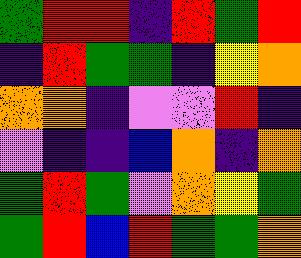[["green", "red", "red", "indigo", "red", "green", "red"], ["indigo", "red", "green", "green", "indigo", "yellow", "orange"], ["orange", "orange", "indigo", "violet", "violet", "red", "indigo"], ["violet", "indigo", "indigo", "blue", "orange", "indigo", "orange"], ["green", "red", "green", "violet", "orange", "yellow", "green"], ["green", "red", "blue", "red", "green", "green", "orange"]]